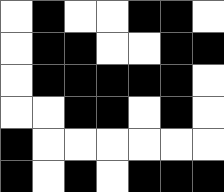[["white", "black", "white", "white", "black", "black", "white"], ["white", "black", "black", "white", "white", "black", "black"], ["white", "black", "black", "black", "black", "black", "white"], ["white", "white", "black", "black", "white", "black", "white"], ["black", "white", "white", "white", "white", "white", "white"], ["black", "white", "black", "white", "black", "black", "black"]]